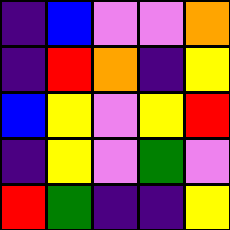[["indigo", "blue", "violet", "violet", "orange"], ["indigo", "red", "orange", "indigo", "yellow"], ["blue", "yellow", "violet", "yellow", "red"], ["indigo", "yellow", "violet", "green", "violet"], ["red", "green", "indigo", "indigo", "yellow"]]